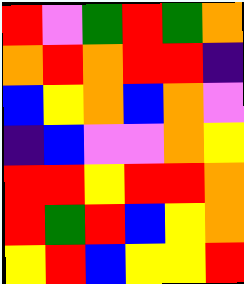[["red", "violet", "green", "red", "green", "orange"], ["orange", "red", "orange", "red", "red", "indigo"], ["blue", "yellow", "orange", "blue", "orange", "violet"], ["indigo", "blue", "violet", "violet", "orange", "yellow"], ["red", "red", "yellow", "red", "red", "orange"], ["red", "green", "red", "blue", "yellow", "orange"], ["yellow", "red", "blue", "yellow", "yellow", "red"]]